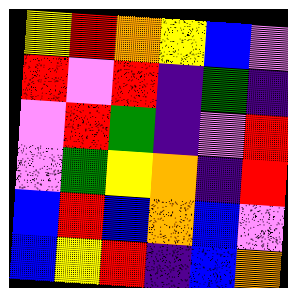[["yellow", "red", "orange", "yellow", "blue", "violet"], ["red", "violet", "red", "indigo", "green", "indigo"], ["violet", "red", "green", "indigo", "violet", "red"], ["violet", "green", "yellow", "orange", "indigo", "red"], ["blue", "red", "blue", "orange", "blue", "violet"], ["blue", "yellow", "red", "indigo", "blue", "orange"]]